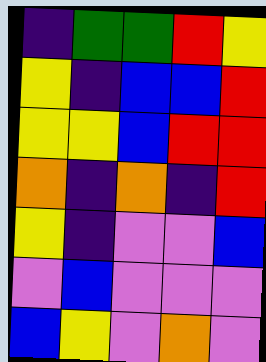[["indigo", "green", "green", "red", "yellow"], ["yellow", "indigo", "blue", "blue", "red"], ["yellow", "yellow", "blue", "red", "red"], ["orange", "indigo", "orange", "indigo", "red"], ["yellow", "indigo", "violet", "violet", "blue"], ["violet", "blue", "violet", "violet", "violet"], ["blue", "yellow", "violet", "orange", "violet"]]